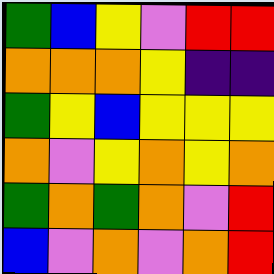[["green", "blue", "yellow", "violet", "red", "red"], ["orange", "orange", "orange", "yellow", "indigo", "indigo"], ["green", "yellow", "blue", "yellow", "yellow", "yellow"], ["orange", "violet", "yellow", "orange", "yellow", "orange"], ["green", "orange", "green", "orange", "violet", "red"], ["blue", "violet", "orange", "violet", "orange", "red"]]